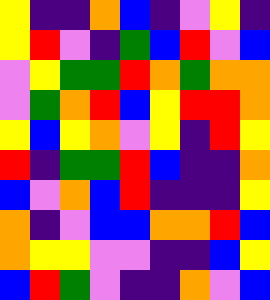[["yellow", "indigo", "indigo", "orange", "blue", "indigo", "violet", "yellow", "indigo"], ["yellow", "red", "violet", "indigo", "green", "blue", "red", "violet", "blue"], ["violet", "yellow", "green", "green", "red", "orange", "green", "orange", "orange"], ["violet", "green", "orange", "red", "blue", "yellow", "red", "red", "orange"], ["yellow", "blue", "yellow", "orange", "violet", "yellow", "indigo", "red", "yellow"], ["red", "indigo", "green", "green", "red", "blue", "indigo", "indigo", "orange"], ["blue", "violet", "orange", "blue", "red", "indigo", "indigo", "indigo", "yellow"], ["orange", "indigo", "violet", "blue", "blue", "orange", "orange", "red", "blue"], ["orange", "yellow", "yellow", "violet", "violet", "indigo", "indigo", "blue", "yellow"], ["blue", "red", "green", "violet", "indigo", "indigo", "orange", "violet", "blue"]]